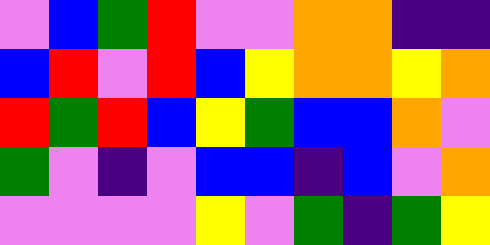[["violet", "blue", "green", "red", "violet", "violet", "orange", "orange", "indigo", "indigo"], ["blue", "red", "violet", "red", "blue", "yellow", "orange", "orange", "yellow", "orange"], ["red", "green", "red", "blue", "yellow", "green", "blue", "blue", "orange", "violet"], ["green", "violet", "indigo", "violet", "blue", "blue", "indigo", "blue", "violet", "orange"], ["violet", "violet", "violet", "violet", "yellow", "violet", "green", "indigo", "green", "yellow"]]